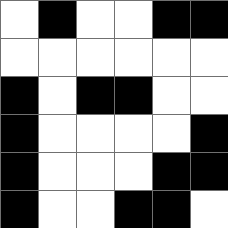[["white", "black", "white", "white", "black", "black"], ["white", "white", "white", "white", "white", "white"], ["black", "white", "black", "black", "white", "white"], ["black", "white", "white", "white", "white", "black"], ["black", "white", "white", "white", "black", "black"], ["black", "white", "white", "black", "black", "white"]]